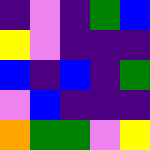[["indigo", "violet", "indigo", "green", "blue"], ["yellow", "violet", "indigo", "indigo", "indigo"], ["blue", "indigo", "blue", "indigo", "green"], ["violet", "blue", "indigo", "indigo", "indigo"], ["orange", "green", "green", "violet", "yellow"]]